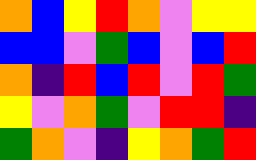[["orange", "blue", "yellow", "red", "orange", "violet", "yellow", "yellow"], ["blue", "blue", "violet", "green", "blue", "violet", "blue", "red"], ["orange", "indigo", "red", "blue", "red", "violet", "red", "green"], ["yellow", "violet", "orange", "green", "violet", "red", "red", "indigo"], ["green", "orange", "violet", "indigo", "yellow", "orange", "green", "red"]]